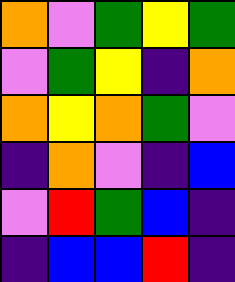[["orange", "violet", "green", "yellow", "green"], ["violet", "green", "yellow", "indigo", "orange"], ["orange", "yellow", "orange", "green", "violet"], ["indigo", "orange", "violet", "indigo", "blue"], ["violet", "red", "green", "blue", "indigo"], ["indigo", "blue", "blue", "red", "indigo"]]